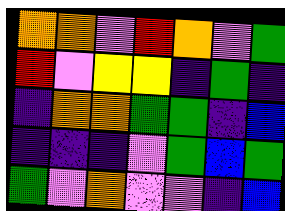[["orange", "orange", "violet", "red", "orange", "violet", "green"], ["red", "violet", "yellow", "yellow", "indigo", "green", "indigo"], ["indigo", "orange", "orange", "green", "green", "indigo", "blue"], ["indigo", "indigo", "indigo", "violet", "green", "blue", "green"], ["green", "violet", "orange", "violet", "violet", "indigo", "blue"]]